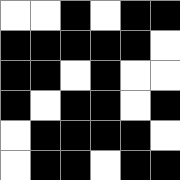[["white", "white", "black", "white", "black", "black"], ["black", "black", "black", "black", "black", "white"], ["black", "black", "white", "black", "white", "white"], ["black", "white", "black", "black", "white", "black"], ["white", "black", "black", "black", "black", "white"], ["white", "black", "black", "white", "black", "black"]]